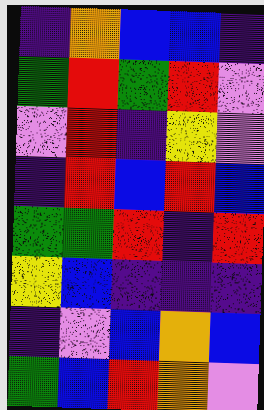[["indigo", "orange", "blue", "blue", "indigo"], ["green", "red", "green", "red", "violet"], ["violet", "red", "indigo", "yellow", "violet"], ["indigo", "red", "blue", "red", "blue"], ["green", "green", "red", "indigo", "red"], ["yellow", "blue", "indigo", "indigo", "indigo"], ["indigo", "violet", "blue", "orange", "blue"], ["green", "blue", "red", "orange", "violet"]]